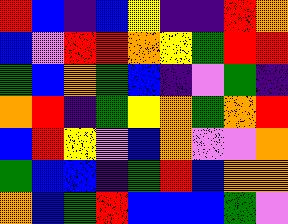[["red", "blue", "indigo", "blue", "yellow", "indigo", "indigo", "red", "orange"], ["blue", "violet", "red", "red", "orange", "yellow", "green", "red", "red"], ["green", "blue", "orange", "green", "blue", "indigo", "violet", "green", "indigo"], ["orange", "red", "indigo", "green", "yellow", "orange", "green", "orange", "red"], ["blue", "red", "yellow", "violet", "blue", "orange", "violet", "violet", "orange"], ["green", "blue", "blue", "indigo", "green", "red", "blue", "orange", "orange"], ["orange", "blue", "green", "red", "blue", "blue", "blue", "green", "violet"]]